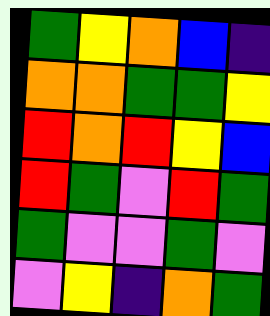[["green", "yellow", "orange", "blue", "indigo"], ["orange", "orange", "green", "green", "yellow"], ["red", "orange", "red", "yellow", "blue"], ["red", "green", "violet", "red", "green"], ["green", "violet", "violet", "green", "violet"], ["violet", "yellow", "indigo", "orange", "green"]]